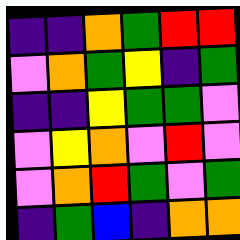[["indigo", "indigo", "orange", "green", "red", "red"], ["violet", "orange", "green", "yellow", "indigo", "green"], ["indigo", "indigo", "yellow", "green", "green", "violet"], ["violet", "yellow", "orange", "violet", "red", "violet"], ["violet", "orange", "red", "green", "violet", "green"], ["indigo", "green", "blue", "indigo", "orange", "orange"]]